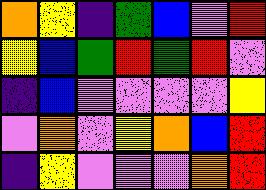[["orange", "yellow", "indigo", "green", "blue", "violet", "red"], ["yellow", "blue", "green", "red", "green", "red", "violet"], ["indigo", "blue", "violet", "violet", "violet", "violet", "yellow"], ["violet", "orange", "violet", "yellow", "orange", "blue", "red"], ["indigo", "yellow", "violet", "violet", "violet", "orange", "red"]]